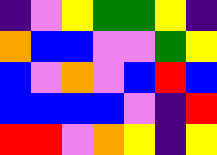[["indigo", "violet", "yellow", "green", "green", "yellow", "indigo"], ["orange", "blue", "blue", "violet", "violet", "green", "yellow"], ["blue", "violet", "orange", "violet", "blue", "red", "blue"], ["blue", "blue", "blue", "blue", "violet", "indigo", "red"], ["red", "red", "violet", "orange", "yellow", "indigo", "yellow"]]